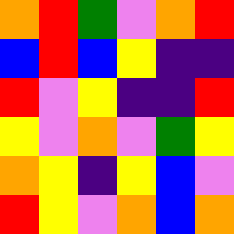[["orange", "red", "green", "violet", "orange", "red"], ["blue", "red", "blue", "yellow", "indigo", "indigo"], ["red", "violet", "yellow", "indigo", "indigo", "red"], ["yellow", "violet", "orange", "violet", "green", "yellow"], ["orange", "yellow", "indigo", "yellow", "blue", "violet"], ["red", "yellow", "violet", "orange", "blue", "orange"]]